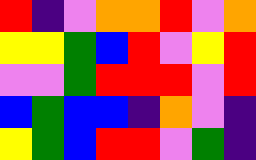[["red", "indigo", "violet", "orange", "orange", "red", "violet", "orange"], ["yellow", "yellow", "green", "blue", "red", "violet", "yellow", "red"], ["violet", "violet", "green", "red", "red", "red", "violet", "red"], ["blue", "green", "blue", "blue", "indigo", "orange", "violet", "indigo"], ["yellow", "green", "blue", "red", "red", "violet", "green", "indigo"]]